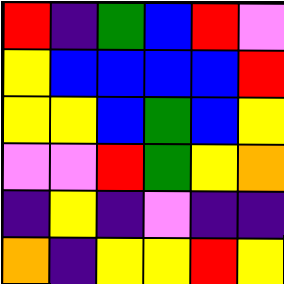[["red", "indigo", "green", "blue", "red", "violet"], ["yellow", "blue", "blue", "blue", "blue", "red"], ["yellow", "yellow", "blue", "green", "blue", "yellow"], ["violet", "violet", "red", "green", "yellow", "orange"], ["indigo", "yellow", "indigo", "violet", "indigo", "indigo"], ["orange", "indigo", "yellow", "yellow", "red", "yellow"]]